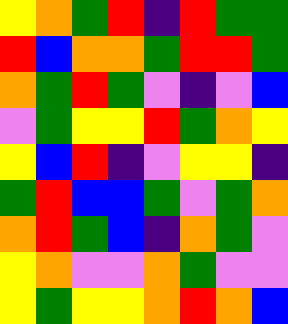[["yellow", "orange", "green", "red", "indigo", "red", "green", "green"], ["red", "blue", "orange", "orange", "green", "red", "red", "green"], ["orange", "green", "red", "green", "violet", "indigo", "violet", "blue"], ["violet", "green", "yellow", "yellow", "red", "green", "orange", "yellow"], ["yellow", "blue", "red", "indigo", "violet", "yellow", "yellow", "indigo"], ["green", "red", "blue", "blue", "green", "violet", "green", "orange"], ["orange", "red", "green", "blue", "indigo", "orange", "green", "violet"], ["yellow", "orange", "violet", "violet", "orange", "green", "violet", "violet"], ["yellow", "green", "yellow", "yellow", "orange", "red", "orange", "blue"]]